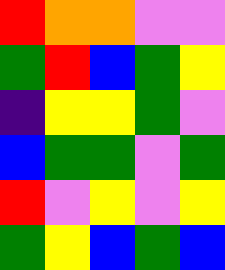[["red", "orange", "orange", "violet", "violet"], ["green", "red", "blue", "green", "yellow"], ["indigo", "yellow", "yellow", "green", "violet"], ["blue", "green", "green", "violet", "green"], ["red", "violet", "yellow", "violet", "yellow"], ["green", "yellow", "blue", "green", "blue"]]